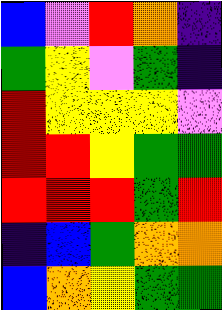[["blue", "violet", "red", "orange", "indigo"], ["green", "yellow", "violet", "green", "indigo"], ["red", "yellow", "yellow", "yellow", "violet"], ["red", "red", "yellow", "green", "green"], ["red", "red", "red", "green", "red"], ["indigo", "blue", "green", "orange", "orange"], ["blue", "orange", "yellow", "green", "green"]]